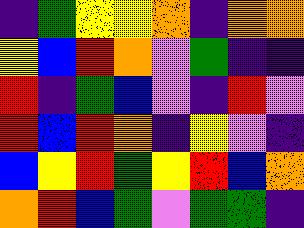[["indigo", "green", "yellow", "yellow", "orange", "indigo", "orange", "orange"], ["yellow", "blue", "red", "orange", "violet", "green", "indigo", "indigo"], ["red", "indigo", "green", "blue", "violet", "indigo", "red", "violet"], ["red", "blue", "red", "orange", "indigo", "yellow", "violet", "indigo"], ["blue", "yellow", "red", "green", "yellow", "red", "blue", "orange"], ["orange", "red", "blue", "green", "violet", "green", "green", "indigo"]]